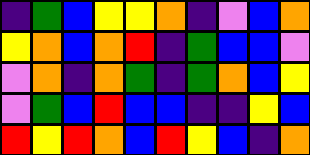[["indigo", "green", "blue", "yellow", "yellow", "orange", "indigo", "violet", "blue", "orange"], ["yellow", "orange", "blue", "orange", "red", "indigo", "green", "blue", "blue", "violet"], ["violet", "orange", "indigo", "orange", "green", "indigo", "green", "orange", "blue", "yellow"], ["violet", "green", "blue", "red", "blue", "blue", "indigo", "indigo", "yellow", "blue"], ["red", "yellow", "red", "orange", "blue", "red", "yellow", "blue", "indigo", "orange"]]